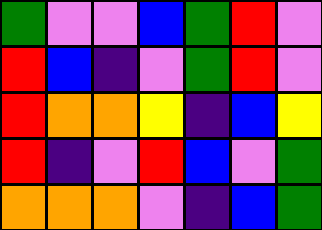[["green", "violet", "violet", "blue", "green", "red", "violet"], ["red", "blue", "indigo", "violet", "green", "red", "violet"], ["red", "orange", "orange", "yellow", "indigo", "blue", "yellow"], ["red", "indigo", "violet", "red", "blue", "violet", "green"], ["orange", "orange", "orange", "violet", "indigo", "blue", "green"]]